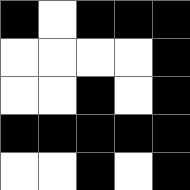[["black", "white", "black", "black", "black"], ["white", "white", "white", "white", "black"], ["white", "white", "black", "white", "black"], ["black", "black", "black", "black", "black"], ["white", "white", "black", "white", "black"]]